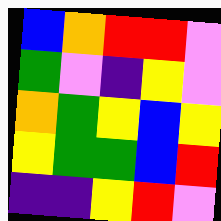[["blue", "orange", "red", "red", "violet"], ["green", "violet", "indigo", "yellow", "violet"], ["orange", "green", "yellow", "blue", "yellow"], ["yellow", "green", "green", "blue", "red"], ["indigo", "indigo", "yellow", "red", "violet"]]